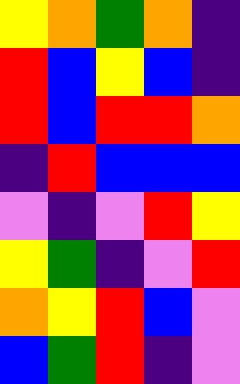[["yellow", "orange", "green", "orange", "indigo"], ["red", "blue", "yellow", "blue", "indigo"], ["red", "blue", "red", "red", "orange"], ["indigo", "red", "blue", "blue", "blue"], ["violet", "indigo", "violet", "red", "yellow"], ["yellow", "green", "indigo", "violet", "red"], ["orange", "yellow", "red", "blue", "violet"], ["blue", "green", "red", "indigo", "violet"]]